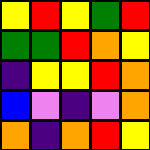[["yellow", "red", "yellow", "green", "red"], ["green", "green", "red", "orange", "yellow"], ["indigo", "yellow", "yellow", "red", "orange"], ["blue", "violet", "indigo", "violet", "orange"], ["orange", "indigo", "orange", "red", "yellow"]]